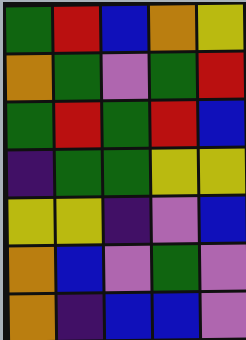[["green", "red", "blue", "orange", "yellow"], ["orange", "green", "violet", "green", "red"], ["green", "red", "green", "red", "blue"], ["indigo", "green", "green", "yellow", "yellow"], ["yellow", "yellow", "indigo", "violet", "blue"], ["orange", "blue", "violet", "green", "violet"], ["orange", "indigo", "blue", "blue", "violet"]]